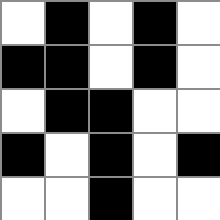[["white", "black", "white", "black", "white"], ["black", "black", "white", "black", "white"], ["white", "black", "black", "white", "white"], ["black", "white", "black", "white", "black"], ["white", "white", "black", "white", "white"]]